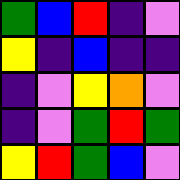[["green", "blue", "red", "indigo", "violet"], ["yellow", "indigo", "blue", "indigo", "indigo"], ["indigo", "violet", "yellow", "orange", "violet"], ["indigo", "violet", "green", "red", "green"], ["yellow", "red", "green", "blue", "violet"]]